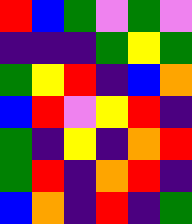[["red", "blue", "green", "violet", "green", "violet"], ["indigo", "indigo", "indigo", "green", "yellow", "green"], ["green", "yellow", "red", "indigo", "blue", "orange"], ["blue", "red", "violet", "yellow", "red", "indigo"], ["green", "indigo", "yellow", "indigo", "orange", "red"], ["green", "red", "indigo", "orange", "red", "indigo"], ["blue", "orange", "indigo", "red", "indigo", "green"]]